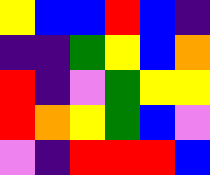[["yellow", "blue", "blue", "red", "blue", "indigo"], ["indigo", "indigo", "green", "yellow", "blue", "orange"], ["red", "indigo", "violet", "green", "yellow", "yellow"], ["red", "orange", "yellow", "green", "blue", "violet"], ["violet", "indigo", "red", "red", "red", "blue"]]